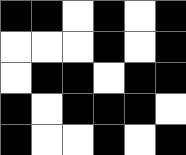[["black", "black", "white", "black", "white", "black"], ["white", "white", "white", "black", "white", "black"], ["white", "black", "black", "white", "black", "black"], ["black", "white", "black", "black", "black", "white"], ["black", "white", "white", "black", "white", "black"]]